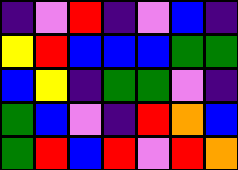[["indigo", "violet", "red", "indigo", "violet", "blue", "indigo"], ["yellow", "red", "blue", "blue", "blue", "green", "green"], ["blue", "yellow", "indigo", "green", "green", "violet", "indigo"], ["green", "blue", "violet", "indigo", "red", "orange", "blue"], ["green", "red", "blue", "red", "violet", "red", "orange"]]